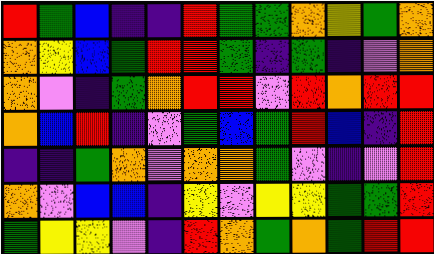[["red", "green", "blue", "indigo", "indigo", "red", "green", "green", "orange", "yellow", "green", "orange"], ["orange", "yellow", "blue", "green", "red", "red", "green", "indigo", "green", "indigo", "violet", "orange"], ["orange", "violet", "indigo", "green", "orange", "red", "red", "violet", "red", "orange", "red", "red"], ["orange", "blue", "red", "indigo", "violet", "green", "blue", "green", "red", "blue", "indigo", "red"], ["indigo", "indigo", "green", "orange", "violet", "orange", "orange", "green", "violet", "indigo", "violet", "red"], ["orange", "violet", "blue", "blue", "indigo", "yellow", "violet", "yellow", "yellow", "green", "green", "red"], ["green", "yellow", "yellow", "violet", "indigo", "red", "orange", "green", "orange", "green", "red", "red"]]